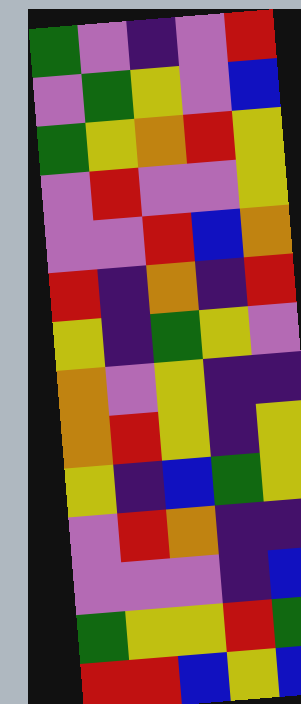[["green", "violet", "indigo", "violet", "red"], ["violet", "green", "yellow", "violet", "blue"], ["green", "yellow", "orange", "red", "yellow"], ["violet", "red", "violet", "violet", "yellow"], ["violet", "violet", "red", "blue", "orange"], ["red", "indigo", "orange", "indigo", "red"], ["yellow", "indigo", "green", "yellow", "violet"], ["orange", "violet", "yellow", "indigo", "indigo"], ["orange", "red", "yellow", "indigo", "yellow"], ["yellow", "indigo", "blue", "green", "yellow"], ["violet", "red", "orange", "indigo", "indigo"], ["violet", "violet", "violet", "indigo", "blue"], ["green", "yellow", "yellow", "red", "green"], ["red", "red", "blue", "yellow", "blue"]]